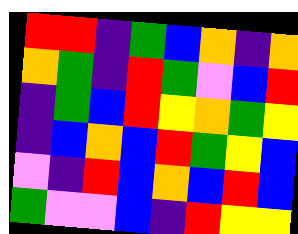[["red", "red", "indigo", "green", "blue", "orange", "indigo", "orange"], ["orange", "green", "indigo", "red", "green", "violet", "blue", "red"], ["indigo", "green", "blue", "red", "yellow", "orange", "green", "yellow"], ["indigo", "blue", "orange", "blue", "red", "green", "yellow", "blue"], ["violet", "indigo", "red", "blue", "orange", "blue", "red", "blue"], ["green", "violet", "violet", "blue", "indigo", "red", "yellow", "yellow"]]